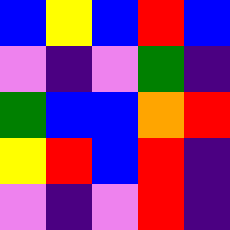[["blue", "yellow", "blue", "red", "blue"], ["violet", "indigo", "violet", "green", "indigo"], ["green", "blue", "blue", "orange", "red"], ["yellow", "red", "blue", "red", "indigo"], ["violet", "indigo", "violet", "red", "indigo"]]